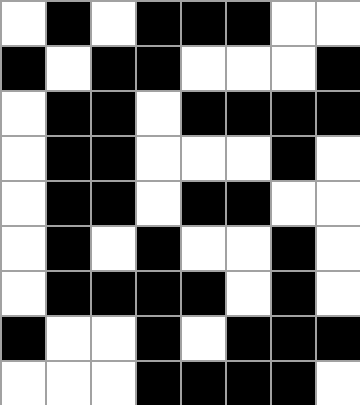[["white", "black", "white", "black", "black", "black", "white", "white"], ["black", "white", "black", "black", "white", "white", "white", "black"], ["white", "black", "black", "white", "black", "black", "black", "black"], ["white", "black", "black", "white", "white", "white", "black", "white"], ["white", "black", "black", "white", "black", "black", "white", "white"], ["white", "black", "white", "black", "white", "white", "black", "white"], ["white", "black", "black", "black", "black", "white", "black", "white"], ["black", "white", "white", "black", "white", "black", "black", "black"], ["white", "white", "white", "black", "black", "black", "black", "white"]]